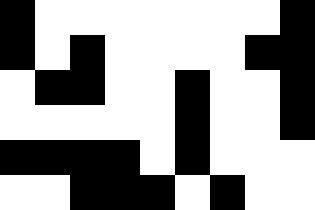[["black", "white", "white", "white", "white", "white", "white", "white", "black"], ["black", "white", "black", "white", "white", "white", "white", "black", "black"], ["white", "black", "black", "white", "white", "black", "white", "white", "black"], ["white", "white", "white", "white", "white", "black", "white", "white", "black"], ["black", "black", "black", "black", "white", "black", "white", "white", "white"], ["white", "white", "black", "black", "black", "white", "black", "white", "white"]]